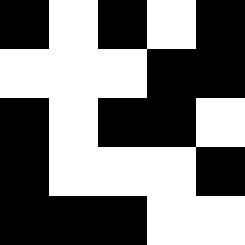[["black", "white", "black", "white", "black"], ["white", "white", "white", "black", "black"], ["black", "white", "black", "black", "white"], ["black", "white", "white", "white", "black"], ["black", "black", "black", "white", "white"]]